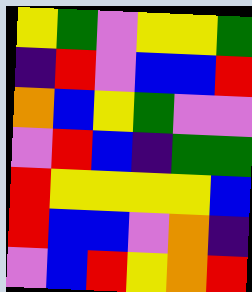[["yellow", "green", "violet", "yellow", "yellow", "green"], ["indigo", "red", "violet", "blue", "blue", "red"], ["orange", "blue", "yellow", "green", "violet", "violet"], ["violet", "red", "blue", "indigo", "green", "green"], ["red", "yellow", "yellow", "yellow", "yellow", "blue"], ["red", "blue", "blue", "violet", "orange", "indigo"], ["violet", "blue", "red", "yellow", "orange", "red"]]